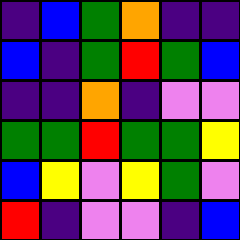[["indigo", "blue", "green", "orange", "indigo", "indigo"], ["blue", "indigo", "green", "red", "green", "blue"], ["indigo", "indigo", "orange", "indigo", "violet", "violet"], ["green", "green", "red", "green", "green", "yellow"], ["blue", "yellow", "violet", "yellow", "green", "violet"], ["red", "indigo", "violet", "violet", "indigo", "blue"]]